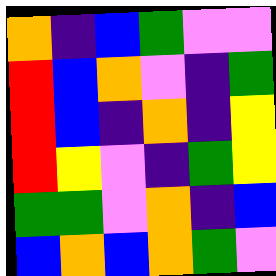[["orange", "indigo", "blue", "green", "violet", "violet"], ["red", "blue", "orange", "violet", "indigo", "green"], ["red", "blue", "indigo", "orange", "indigo", "yellow"], ["red", "yellow", "violet", "indigo", "green", "yellow"], ["green", "green", "violet", "orange", "indigo", "blue"], ["blue", "orange", "blue", "orange", "green", "violet"]]